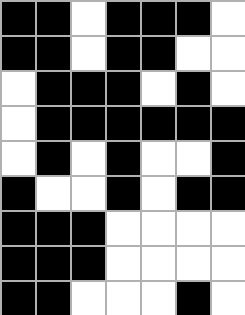[["black", "black", "white", "black", "black", "black", "white"], ["black", "black", "white", "black", "black", "white", "white"], ["white", "black", "black", "black", "white", "black", "white"], ["white", "black", "black", "black", "black", "black", "black"], ["white", "black", "white", "black", "white", "white", "black"], ["black", "white", "white", "black", "white", "black", "black"], ["black", "black", "black", "white", "white", "white", "white"], ["black", "black", "black", "white", "white", "white", "white"], ["black", "black", "white", "white", "white", "black", "white"]]